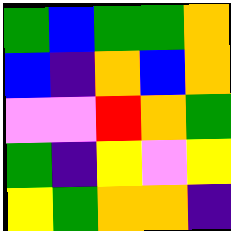[["green", "blue", "green", "green", "orange"], ["blue", "indigo", "orange", "blue", "orange"], ["violet", "violet", "red", "orange", "green"], ["green", "indigo", "yellow", "violet", "yellow"], ["yellow", "green", "orange", "orange", "indigo"]]